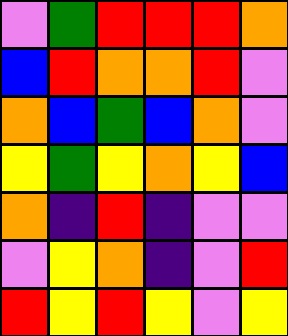[["violet", "green", "red", "red", "red", "orange"], ["blue", "red", "orange", "orange", "red", "violet"], ["orange", "blue", "green", "blue", "orange", "violet"], ["yellow", "green", "yellow", "orange", "yellow", "blue"], ["orange", "indigo", "red", "indigo", "violet", "violet"], ["violet", "yellow", "orange", "indigo", "violet", "red"], ["red", "yellow", "red", "yellow", "violet", "yellow"]]